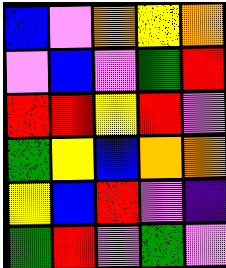[["blue", "violet", "orange", "yellow", "orange"], ["violet", "blue", "violet", "green", "red"], ["red", "red", "yellow", "red", "violet"], ["green", "yellow", "blue", "orange", "orange"], ["yellow", "blue", "red", "violet", "indigo"], ["green", "red", "violet", "green", "violet"]]